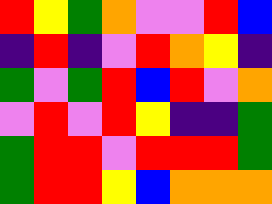[["red", "yellow", "green", "orange", "violet", "violet", "red", "blue"], ["indigo", "red", "indigo", "violet", "red", "orange", "yellow", "indigo"], ["green", "violet", "green", "red", "blue", "red", "violet", "orange"], ["violet", "red", "violet", "red", "yellow", "indigo", "indigo", "green"], ["green", "red", "red", "violet", "red", "red", "red", "green"], ["green", "red", "red", "yellow", "blue", "orange", "orange", "orange"]]